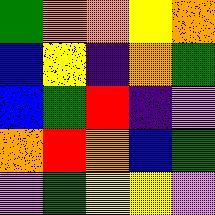[["green", "orange", "orange", "yellow", "orange"], ["blue", "yellow", "indigo", "orange", "green"], ["blue", "green", "red", "indigo", "violet"], ["orange", "red", "orange", "blue", "green"], ["violet", "green", "yellow", "yellow", "violet"]]